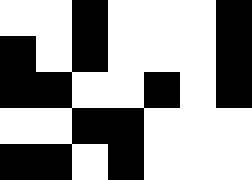[["white", "white", "black", "white", "white", "white", "black"], ["black", "white", "black", "white", "white", "white", "black"], ["black", "black", "white", "white", "black", "white", "black"], ["white", "white", "black", "black", "white", "white", "white"], ["black", "black", "white", "black", "white", "white", "white"]]